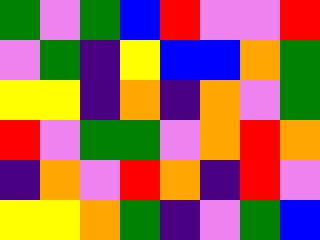[["green", "violet", "green", "blue", "red", "violet", "violet", "red"], ["violet", "green", "indigo", "yellow", "blue", "blue", "orange", "green"], ["yellow", "yellow", "indigo", "orange", "indigo", "orange", "violet", "green"], ["red", "violet", "green", "green", "violet", "orange", "red", "orange"], ["indigo", "orange", "violet", "red", "orange", "indigo", "red", "violet"], ["yellow", "yellow", "orange", "green", "indigo", "violet", "green", "blue"]]